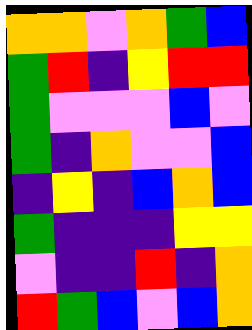[["orange", "orange", "violet", "orange", "green", "blue"], ["green", "red", "indigo", "yellow", "red", "red"], ["green", "violet", "violet", "violet", "blue", "violet"], ["green", "indigo", "orange", "violet", "violet", "blue"], ["indigo", "yellow", "indigo", "blue", "orange", "blue"], ["green", "indigo", "indigo", "indigo", "yellow", "yellow"], ["violet", "indigo", "indigo", "red", "indigo", "orange"], ["red", "green", "blue", "violet", "blue", "orange"]]